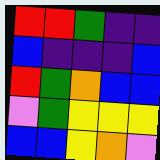[["red", "red", "green", "indigo", "indigo"], ["blue", "indigo", "indigo", "indigo", "blue"], ["red", "green", "orange", "blue", "blue"], ["violet", "green", "yellow", "yellow", "yellow"], ["blue", "blue", "yellow", "orange", "violet"]]